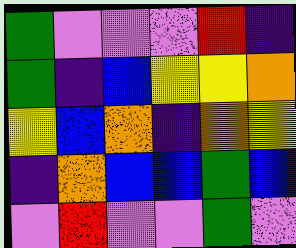[["green", "violet", "violet", "violet", "red", "indigo"], ["green", "indigo", "blue", "yellow", "yellow", "orange"], ["yellow", "blue", "orange", "indigo", "orange", "yellow"], ["indigo", "orange", "blue", "blue", "green", "blue"], ["violet", "red", "violet", "violet", "green", "violet"]]